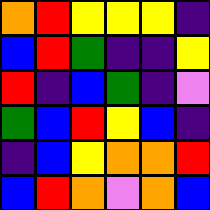[["orange", "red", "yellow", "yellow", "yellow", "indigo"], ["blue", "red", "green", "indigo", "indigo", "yellow"], ["red", "indigo", "blue", "green", "indigo", "violet"], ["green", "blue", "red", "yellow", "blue", "indigo"], ["indigo", "blue", "yellow", "orange", "orange", "red"], ["blue", "red", "orange", "violet", "orange", "blue"]]